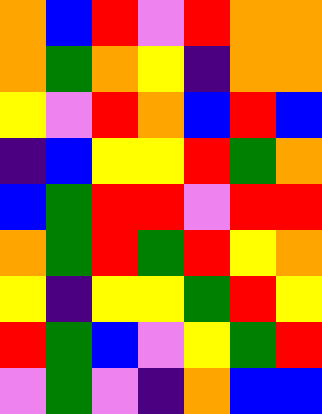[["orange", "blue", "red", "violet", "red", "orange", "orange"], ["orange", "green", "orange", "yellow", "indigo", "orange", "orange"], ["yellow", "violet", "red", "orange", "blue", "red", "blue"], ["indigo", "blue", "yellow", "yellow", "red", "green", "orange"], ["blue", "green", "red", "red", "violet", "red", "red"], ["orange", "green", "red", "green", "red", "yellow", "orange"], ["yellow", "indigo", "yellow", "yellow", "green", "red", "yellow"], ["red", "green", "blue", "violet", "yellow", "green", "red"], ["violet", "green", "violet", "indigo", "orange", "blue", "blue"]]